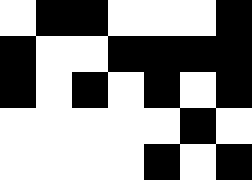[["white", "black", "black", "white", "white", "white", "black"], ["black", "white", "white", "black", "black", "black", "black"], ["black", "white", "black", "white", "black", "white", "black"], ["white", "white", "white", "white", "white", "black", "white"], ["white", "white", "white", "white", "black", "white", "black"]]